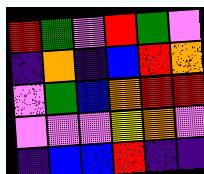[["red", "green", "violet", "red", "green", "violet"], ["indigo", "orange", "indigo", "blue", "red", "orange"], ["violet", "green", "blue", "orange", "red", "red"], ["violet", "violet", "violet", "yellow", "orange", "violet"], ["indigo", "blue", "blue", "red", "indigo", "indigo"]]